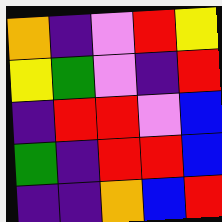[["orange", "indigo", "violet", "red", "yellow"], ["yellow", "green", "violet", "indigo", "red"], ["indigo", "red", "red", "violet", "blue"], ["green", "indigo", "red", "red", "blue"], ["indigo", "indigo", "orange", "blue", "red"]]